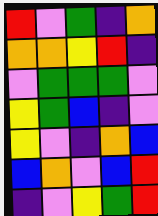[["red", "violet", "green", "indigo", "orange"], ["orange", "orange", "yellow", "red", "indigo"], ["violet", "green", "green", "green", "violet"], ["yellow", "green", "blue", "indigo", "violet"], ["yellow", "violet", "indigo", "orange", "blue"], ["blue", "orange", "violet", "blue", "red"], ["indigo", "violet", "yellow", "green", "red"]]